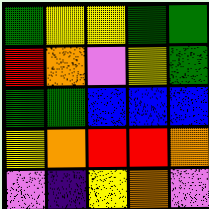[["green", "yellow", "yellow", "green", "green"], ["red", "orange", "violet", "yellow", "green"], ["green", "green", "blue", "blue", "blue"], ["yellow", "orange", "red", "red", "orange"], ["violet", "indigo", "yellow", "orange", "violet"]]